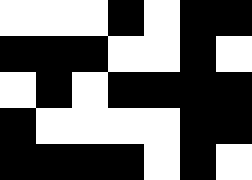[["white", "white", "white", "black", "white", "black", "black"], ["black", "black", "black", "white", "white", "black", "white"], ["white", "black", "white", "black", "black", "black", "black"], ["black", "white", "white", "white", "white", "black", "black"], ["black", "black", "black", "black", "white", "black", "white"]]